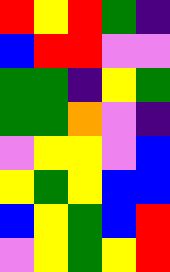[["red", "yellow", "red", "green", "indigo"], ["blue", "red", "red", "violet", "violet"], ["green", "green", "indigo", "yellow", "green"], ["green", "green", "orange", "violet", "indigo"], ["violet", "yellow", "yellow", "violet", "blue"], ["yellow", "green", "yellow", "blue", "blue"], ["blue", "yellow", "green", "blue", "red"], ["violet", "yellow", "green", "yellow", "red"]]